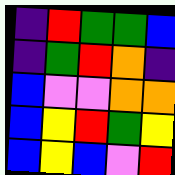[["indigo", "red", "green", "green", "blue"], ["indigo", "green", "red", "orange", "indigo"], ["blue", "violet", "violet", "orange", "orange"], ["blue", "yellow", "red", "green", "yellow"], ["blue", "yellow", "blue", "violet", "red"]]